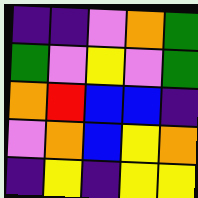[["indigo", "indigo", "violet", "orange", "green"], ["green", "violet", "yellow", "violet", "green"], ["orange", "red", "blue", "blue", "indigo"], ["violet", "orange", "blue", "yellow", "orange"], ["indigo", "yellow", "indigo", "yellow", "yellow"]]